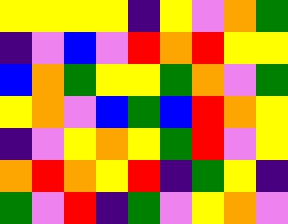[["yellow", "yellow", "yellow", "yellow", "indigo", "yellow", "violet", "orange", "green"], ["indigo", "violet", "blue", "violet", "red", "orange", "red", "yellow", "yellow"], ["blue", "orange", "green", "yellow", "yellow", "green", "orange", "violet", "green"], ["yellow", "orange", "violet", "blue", "green", "blue", "red", "orange", "yellow"], ["indigo", "violet", "yellow", "orange", "yellow", "green", "red", "violet", "yellow"], ["orange", "red", "orange", "yellow", "red", "indigo", "green", "yellow", "indigo"], ["green", "violet", "red", "indigo", "green", "violet", "yellow", "orange", "violet"]]